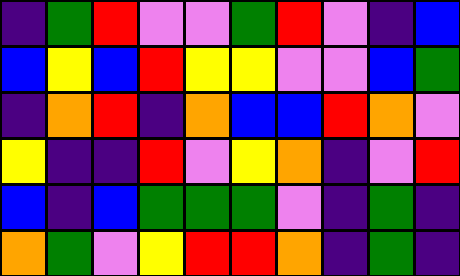[["indigo", "green", "red", "violet", "violet", "green", "red", "violet", "indigo", "blue"], ["blue", "yellow", "blue", "red", "yellow", "yellow", "violet", "violet", "blue", "green"], ["indigo", "orange", "red", "indigo", "orange", "blue", "blue", "red", "orange", "violet"], ["yellow", "indigo", "indigo", "red", "violet", "yellow", "orange", "indigo", "violet", "red"], ["blue", "indigo", "blue", "green", "green", "green", "violet", "indigo", "green", "indigo"], ["orange", "green", "violet", "yellow", "red", "red", "orange", "indigo", "green", "indigo"]]